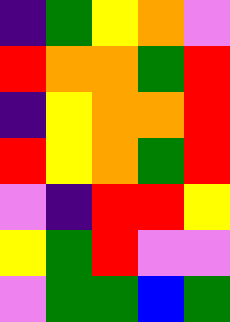[["indigo", "green", "yellow", "orange", "violet"], ["red", "orange", "orange", "green", "red"], ["indigo", "yellow", "orange", "orange", "red"], ["red", "yellow", "orange", "green", "red"], ["violet", "indigo", "red", "red", "yellow"], ["yellow", "green", "red", "violet", "violet"], ["violet", "green", "green", "blue", "green"]]